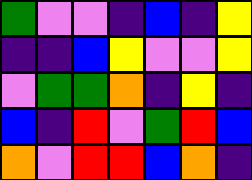[["green", "violet", "violet", "indigo", "blue", "indigo", "yellow"], ["indigo", "indigo", "blue", "yellow", "violet", "violet", "yellow"], ["violet", "green", "green", "orange", "indigo", "yellow", "indigo"], ["blue", "indigo", "red", "violet", "green", "red", "blue"], ["orange", "violet", "red", "red", "blue", "orange", "indigo"]]